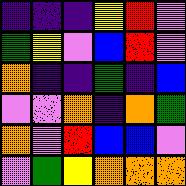[["indigo", "indigo", "indigo", "yellow", "red", "violet"], ["green", "yellow", "violet", "blue", "red", "violet"], ["orange", "indigo", "indigo", "green", "indigo", "blue"], ["violet", "violet", "orange", "indigo", "orange", "green"], ["orange", "violet", "red", "blue", "blue", "violet"], ["violet", "green", "yellow", "orange", "orange", "orange"]]